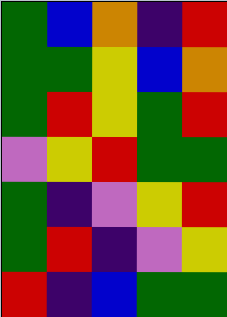[["green", "blue", "orange", "indigo", "red"], ["green", "green", "yellow", "blue", "orange"], ["green", "red", "yellow", "green", "red"], ["violet", "yellow", "red", "green", "green"], ["green", "indigo", "violet", "yellow", "red"], ["green", "red", "indigo", "violet", "yellow"], ["red", "indigo", "blue", "green", "green"]]